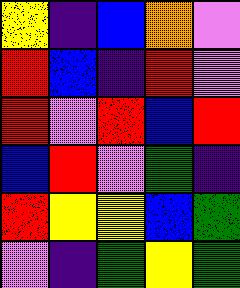[["yellow", "indigo", "blue", "orange", "violet"], ["red", "blue", "indigo", "red", "violet"], ["red", "violet", "red", "blue", "red"], ["blue", "red", "violet", "green", "indigo"], ["red", "yellow", "yellow", "blue", "green"], ["violet", "indigo", "green", "yellow", "green"]]